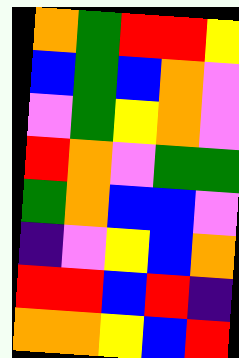[["orange", "green", "red", "red", "yellow"], ["blue", "green", "blue", "orange", "violet"], ["violet", "green", "yellow", "orange", "violet"], ["red", "orange", "violet", "green", "green"], ["green", "orange", "blue", "blue", "violet"], ["indigo", "violet", "yellow", "blue", "orange"], ["red", "red", "blue", "red", "indigo"], ["orange", "orange", "yellow", "blue", "red"]]